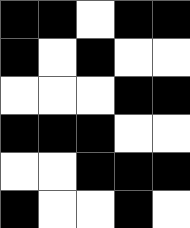[["black", "black", "white", "black", "black"], ["black", "white", "black", "white", "white"], ["white", "white", "white", "black", "black"], ["black", "black", "black", "white", "white"], ["white", "white", "black", "black", "black"], ["black", "white", "white", "black", "white"]]